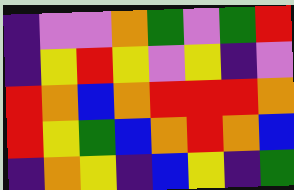[["indigo", "violet", "violet", "orange", "green", "violet", "green", "red"], ["indigo", "yellow", "red", "yellow", "violet", "yellow", "indigo", "violet"], ["red", "orange", "blue", "orange", "red", "red", "red", "orange"], ["red", "yellow", "green", "blue", "orange", "red", "orange", "blue"], ["indigo", "orange", "yellow", "indigo", "blue", "yellow", "indigo", "green"]]